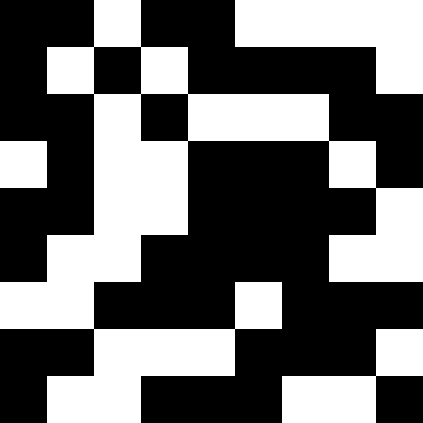[["black", "black", "white", "black", "black", "white", "white", "white", "white"], ["black", "white", "black", "white", "black", "black", "black", "black", "white"], ["black", "black", "white", "black", "white", "white", "white", "black", "black"], ["white", "black", "white", "white", "black", "black", "black", "white", "black"], ["black", "black", "white", "white", "black", "black", "black", "black", "white"], ["black", "white", "white", "black", "black", "black", "black", "white", "white"], ["white", "white", "black", "black", "black", "white", "black", "black", "black"], ["black", "black", "white", "white", "white", "black", "black", "black", "white"], ["black", "white", "white", "black", "black", "black", "white", "white", "black"]]